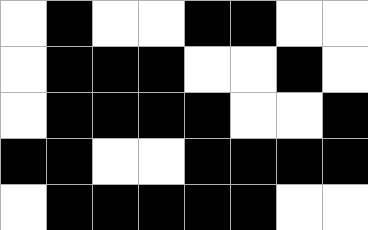[["white", "black", "white", "white", "black", "black", "white", "white"], ["white", "black", "black", "black", "white", "white", "black", "white"], ["white", "black", "black", "black", "black", "white", "white", "black"], ["black", "black", "white", "white", "black", "black", "black", "black"], ["white", "black", "black", "black", "black", "black", "white", "white"]]